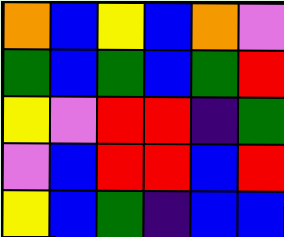[["orange", "blue", "yellow", "blue", "orange", "violet"], ["green", "blue", "green", "blue", "green", "red"], ["yellow", "violet", "red", "red", "indigo", "green"], ["violet", "blue", "red", "red", "blue", "red"], ["yellow", "blue", "green", "indigo", "blue", "blue"]]